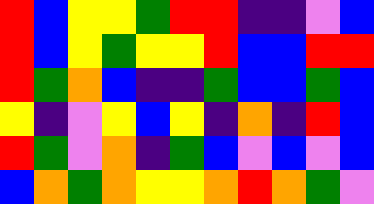[["red", "blue", "yellow", "yellow", "green", "red", "red", "indigo", "indigo", "violet", "blue"], ["red", "blue", "yellow", "green", "yellow", "yellow", "red", "blue", "blue", "red", "red"], ["red", "green", "orange", "blue", "indigo", "indigo", "green", "blue", "blue", "green", "blue"], ["yellow", "indigo", "violet", "yellow", "blue", "yellow", "indigo", "orange", "indigo", "red", "blue"], ["red", "green", "violet", "orange", "indigo", "green", "blue", "violet", "blue", "violet", "blue"], ["blue", "orange", "green", "orange", "yellow", "yellow", "orange", "red", "orange", "green", "violet"]]